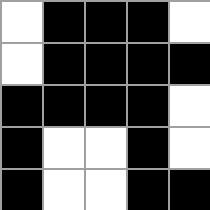[["white", "black", "black", "black", "white"], ["white", "black", "black", "black", "black"], ["black", "black", "black", "black", "white"], ["black", "white", "white", "black", "white"], ["black", "white", "white", "black", "black"]]